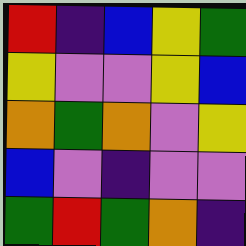[["red", "indigo", "blue", "yellow", "green"], ["yellow", "violet", "violet", "yellow", "blue"], ["orange", "green", "orange", "violet", "yellow"], ["blue", "violet", "indigo", "violet", "violet"], ["green", "red", "green", "orange", "indigo"]]